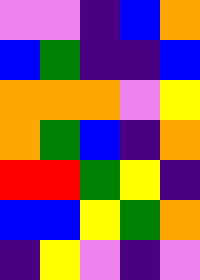[["violet", "violet", "indigo", "blue", "orange"], ["blue", "green", "indigo", "indigo", "blue"], ["orange", "orange", "orange", "violet", "yellow"], ["orange", "green", "blue", "indigo", "orange"], ["red", "red", "green", "yellow", "indigo"], ["blue", "blue", "yellow", "green", "orange"], ["indigo", "yellow", "violet", "indigo", "violet"]]